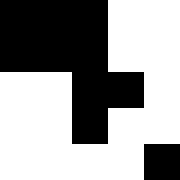[["black", "black", "black", "white", "white"], ["black", "black", "black", "white", "white"], ["white", "white", "black", "black", "white"], ["white", "white", "black", "white", "white"], ["white", "white", "white", "white", "black"]]